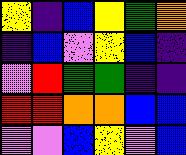[["yellow", "indigo", "blue", "yellow", "green", "orange"], ["indigo", "blue", "violet", "yellow", "blue", "indigo"], ["violet", "red", "green", "green", "indigo", "indigo"], ["red", "red", "orange", "orange", "blue", "blue"], ["violet", "violet", "blue", "yellow", "violet", "blue"]]